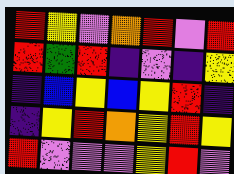[["red", "yellow", "violet", "orange", "red", "violet", "red"], ["red", "green", "red", "indigo", "violet", "indigo", "yellow"], ["indigo", "blue", "yellow", "blue", "yellow", "red", "indigo"], ["indigo", "yellow", "red", "orange", "yellow", "red", "yellow"], ["red", "violet", "violet", "violet", "yellow", "red", "violet"]]